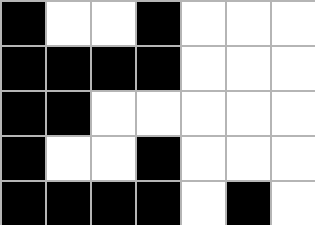[["black", "white", "white", "black", "white", "white", "white"], ["black", "black", "black", "black", "white", "white", "white"], ["black", "black", "white", "white", "white", "white", "white"], ["black", "white", "white", "black", "white", "white", "white"], ["black", "black", "black", "black", "white", "black", "white"]]